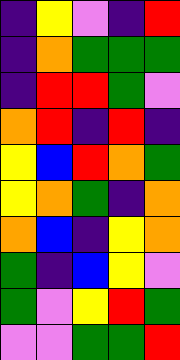[["indigo", "yellow", "violet", "indigo", "red"], ["indigo", "orange", "green", "green", "green"], ["indigo", "red", "red", "green", "violet"], ["orange", "red", "indigo", "red", "indigo"], ["yellow", "blue", "red", "orange", "green"], ["yellow", "orange", "green", "indigo", "orange"], ["orange", "blue", "indigo", "yellow", "orange"], ["green", "indigo", "blue", "yellow", "violet"], ["green", "violet", "yellow", "red", "green"], ["violet", "violet", "green", "green", "red"]]